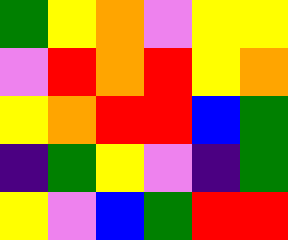[["green", "yellow", "orange", "violet", "yellow", "yellow"], ["violet", "red", "orange", "red", "yellow", "orange"], ["yellow", "orange", "red", "red", "blue", "green"], ["indigo", "green", "yellow", "violet", "indigo", "green"], ["yellow", "violet", "blue", "green", "red", "red"]]